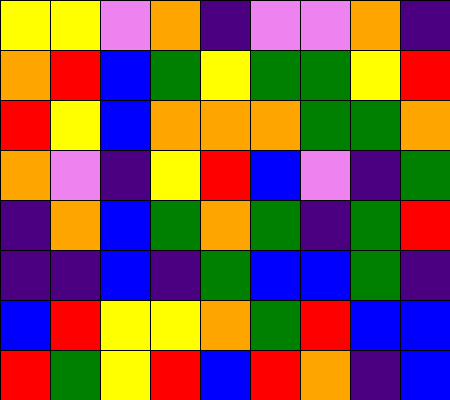[["yellow", "yellow", "violet", "orange", "indigo", "violet", "violet", "orange", "indigo"], ["orange", "red", "blue", "green", "yellow", "green", "green", "yellow", "red"], ["red", "yellow", "blue", "orange", "orange", "orange", "green", "green", "orange"], ["orange", "violet", "indigo", "yellow", "red", "blue", "violet", "indigo", "green"], ["indigo", "orange", "blue", "green", "orange", "green", "indigo", "green", "red"], ["indigo", "indigo", "blue", "indigo", "green", "blue", "blue", "green", "indigo"], ["blue", "red", "yellow", "yellow", "orange", "green", "red", "blue", "blue"], ["red", "green", "yellow", "red", "blue", "red", "orange", "indigo", "blue"]]